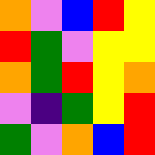[["orange", "violet", "blue", "red", "yellow"], ["red", "green", "violet", "yellow", "yellow"], ["orange", "green", "red", "yellow", "orange"], ["violet", "indigo", "green", "yellow", "red"], ["green", "violet", "orange", "blue", "red"]]